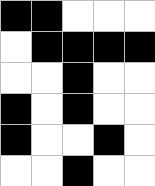[["black", "black", "white", "white", "white"], ["white", "black", "black", "black", "black"], ["white", "white", "black", "white", "white"], ["black", "white", "black", "white", "white"], ["black", "white", "white", "black", "white"], ["white", "white", "black", "white", "white"]]